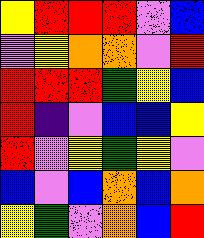[["yellow", "red", "red", "red", "violet", "blue"], ["violet", "yellow", "orange", "orange", "violet", "red"], ["red", "red", "red", "green", "yellow", "blue"], ["red", "indigo", "violet", "blue", "blue", "yellow"], ["red", "violet", "yellow", "green", "yellow", "violet"], ["blue", "violet", "blue", "orange", "blue", "orange"], ["yellow", "green", "violet", "orange", "blue", "red"]]